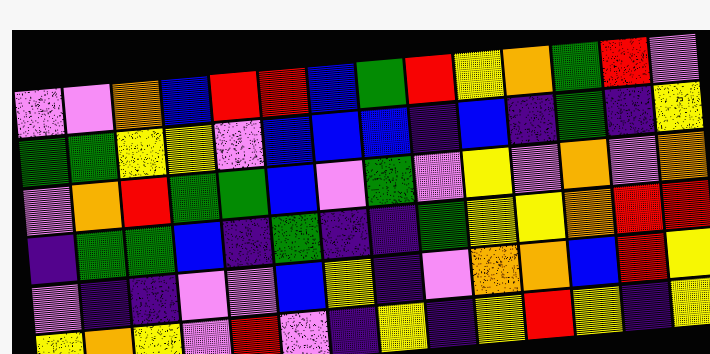[["violet", "violet", "orange", "blue", "red", "red", "blue", "green", "red", "yellow", "orange", "green", "red", "violet"], ["green", "green", "yellow", "yellow", "violet", "blue", "blue", "blue", "indigo", "blue", "indigo", "green", "indigo", "yellow"], ["violet", "orange", "red", "green", "green", "blue", "violet", "green", "violet", "yellow", "violet", "orange", "violet", "orange"], ["indigo", "green", "green", "blue", "indigo", "green", "indigo", "indigo", "green", "yellow", "yellow", "orange", "red", "red"], ["violet", "indigo", "indigo", "violet", "violet", "blue", "yellow", "indigo", "violet", "orange", "orange", "blue", "red", "yellow"], ["yellow", "orange", "yellow", "violet", "red", "violet", "indigo", "yellow", "indigo", "yellow", "red", "yellow", "indigo", "yellow"]]